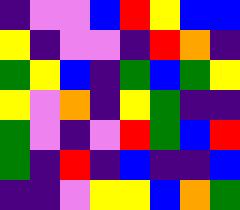[["indigo", "violet", "violet", "blue", "red", "yellow", "blue", "blue"], ["yellow", "indigo", "violet", "violet", "indigo", "red", "orange", "indigo"], ["green", "yellow", "blue", "indigo", "green", "blue", "green", "yellow"], ["yellow", "violet", "orange", "indigo", "yellow", "green", "indigo", "indigo"], ["green", "violet", "indigo", "violet", "red", "green", "blue", "red"], ["green", "indigo", "red", "indigo", "blue", "indigo", "indigo", "blue"], ["indigo", "indigo", "violet", "yellow", "yellow", "blue", "orange", "green"]]